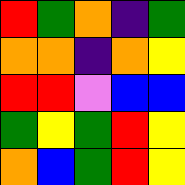[["red", "green", "orange", "indigo", "green"], ["orange", "orange", "indigo", "orange", "yellow"], ["red", "red", "violet", "blue", "blue"], ["green", "yellow", "green", "red", "yellow"], ["orange", "blue", "green", "red", "yellow"]]